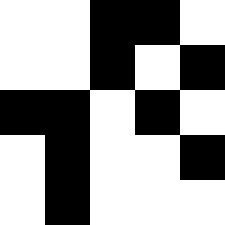[["white", "white", "black", "black", "white"], ["white", "white", "black", "white", "black"], ["black", "black", "white", "black", "white"], ["white", "black", "white", "white", "black"], ["white", "black", "white", "white", "white"]]